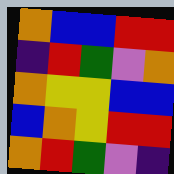[["orange", "blue", "blue", "red", "red"], ["indigo", "red", "green", "violet", "orange"], ["orange", "yellow", "yellow", "blue", "blue"], ["blue", "orange", "yellow", "red", "red"], ["orange", "red", "green", "violet", "indigo"]]